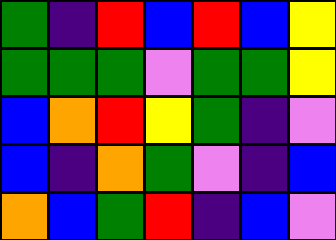[["green", "indigo", "red", "blue", "red", "blue", "yellow"], ["green", "green", "green", "violet", "green", "green", "yellow"], ["blue", "orange", "red", "yellow", "green", "indigo", "violet"], ["blue", "indigo", "orange", "green", "violet", "indigo", "blue"], ["orange", "blue", "green", "red", "indigo", "blue", "violet"]]